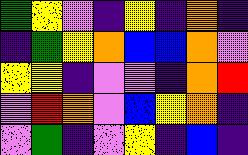[["green", "yellow", "violet", "indigo", "yellow", "indigo", "orange", "indigo"], ["indigo", "green", "yellow", "orange", "blue", "blue", "orange", "violet"], ["yellow", "yellow", "indigo", "violet", "violet", "indigo", "orange", "red"], ["violet", "red", "orange", "violet", "blue", "yellow", "orange", "indigo"], ["violet", "green", "indigo", "violet", "yellow", "indigo", "blue", "indigo"]]